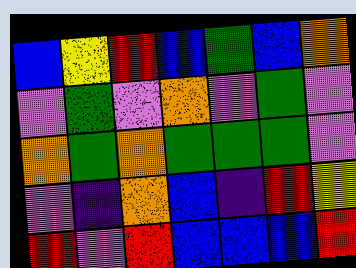[["blue", "yellow", "red", "blue", "green", "blue", "orange"], ["violet", "green", "violet", "orange", "violet", "green", "violet"], ["orange", "green", "orange", "green", "green", "green", "violet"], ["violet", "indigo", "orange", "blue", "indigo", "red", "yellow"], ["red", "violet", "red", "blue", "blue", "blue", "red"]]